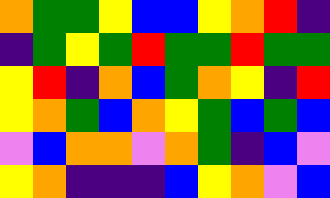[["orange", "green", "green", "yellow", "blue", "blue", "yellow", "orange", "red", "indigo"], ["indigo", "green", "yellow", "green", "red", "green", "green", "red", "green", "green"], ["yellow", "red", "indigo", "orange", "blue", "green", "orange", "yellow", "indigo", "red"], ["yellow", "orange", "green", "blue", "orange", "yellow", "green", "blue", "green", "blue"], ["violet", "blue", "orange", "orange", "violet", "orange", "green", "indigo", "blue", "violet"], ["yellow", "orange", "indigo", "indigo", "indigo", "blue", "yellow", "orange", "violet", "blue"]]